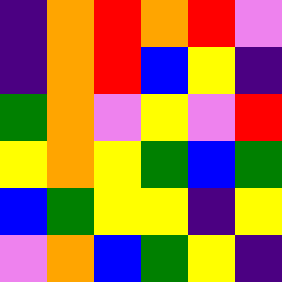[["indigo", "orange", "red", "orange", "red", "violet"], ["indigo", "orange", "red", "blue", "yellow", "indigo"], ["green", "orange", "violet", "yellow", "violet", "red"], ["yellow", "orange", "yellow", "green", "blue", "green"], ["blue", "green", "yellow", "yellow", "indigo", "yellow"], ["violet", "orange", "blue", "green", "yellow", "indigo"]]